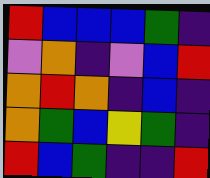[["red", "blue", "blue", "blue", "green", "indigo"], ["violet", "orange", "indigo", "violet", "blue", "red"], ["orange", "red", "orange", "indigo", "blue", "indigo"], ["orange", "green", "blue", "yellow", "green", "indigo"], ["red", "blue", "green", "indigo", "indigo", "red"]]